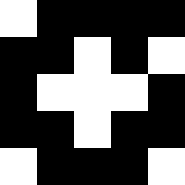[["white", "black", "black", "black", "black"], ["black", "black", "white", "black", "white"], ["black", "white", "white", "white", "black"], ["black", "black", "white", "black", "black"], ["white", "black", "black", "black", "white"]]